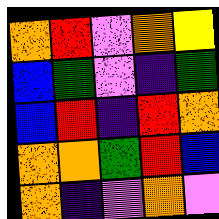[["orange", "red", "violet", "orange", "yellow"], ["blue", "green", "violet", "indigo", "green"], ["blue", "red", "indigo", "red", "orange"], ["orange", "orange", "green", "red", "blue"], ["orange", "indigo", "violet", "orange", "violet"]]